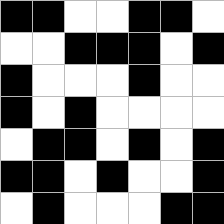[["black", "black", "white", "white", "black", "black", "white"], ["white", "white", "black", "black", "black", "white", "black"], ["black", "white", "white", "white", "black", "white", "white"], ["black", "white", "black", "white", "white", "white", "white"], ["white", "black", "black", "white", "black", "white", "black"], ["black", "black", "white", "black", "white", "white", "black"], ["white", "black", "white", "white", "white", "black", "black"]]